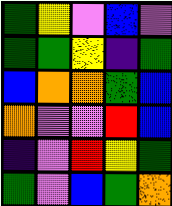[["green", "yellow", "violet", "blue", "violet"], ["green", "green", "yellow", "indigo", "green"], ["blue", "orange", "orange", "green", "blue"], ["orange", "violet", "violet", "red", "blue"], ["indigo", "violet", "red", "yellow", "green"], ["green", "violet", "blue", "green", "orange"]]